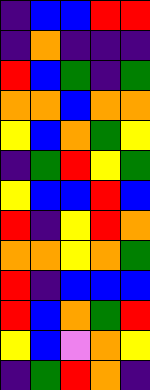[["indigo", "blue", "blue", "red", "red"], ["indigo", "orange", "indigo", "indigo", "indigo"], ["red", "blue", "green", "indigo", "green"], ["orange", "orange", "blue", "orange", "orange"], ["yellow", "blue", "orange", "green", "yellow"], ["indigo", "green", "red", "yellow", "green"], ["yellow", "blue", "blue", "red", "blue"], ["red", "indigo", "yellow", "red", "orange"], ["orange", "orange", "yellow", "orange", "green"], ["red", "indigo", "blue", "blue", "blue"], ["red", "blue", "orange", "green", "red"], ["yellow", "blue", "violet", "orange", "yellow"], ["indigo", "green", "red", "orange", "indigo"]]